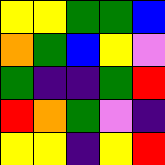[["yellow", "yellow", "green", "green", "blue"], ["orange", "green", "blue", "yellow", "violet"], ["green", "indigo", "indigo", "green", "red"], ["red", "orange", "green", "violet", "indigo"], ["yellow", "yellow", "indigo", "yellow", "red"]]